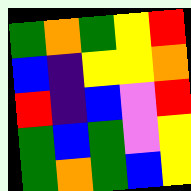[["green", "orange", "green", "yellow", "red"], ["blue", "indigo", "yellow", "yellow", "orange"], ["red", "indigo", "blue", "violet", "red"], ["green", "blue", "green", "violet", "yellow"], ["green", "orange", "green", "blue", "yellow"]]